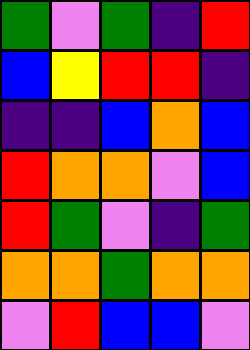[["green", "violet", "green", "indigo", "red"], ["blue", "yellow", "red", "red", "indigo"], ["indigo", "indigo", "blue", "orange", "blue"], ["red", "orange", "orange", "violet", "blue"], ["red", "green", "violet", "indigo", "green"], ["orange", "orange", "green", "orange", "orange"], ["violet", "red", "blue", "blue", "violet"]]